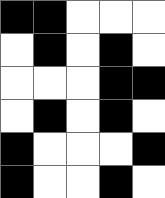[["black", "black", "white", "white", "white"], ["white", "black", "white", "black", "white"], ["white", "white", "white", "black", "black"], ["white", "black", "white", "black", "white"], ["black", "white", "white", "white", "black"], ["black", "white", "white", "black", "white"]]